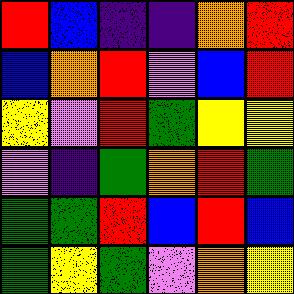[["red", "blue", "indigo", "indigo", "orange", "red"], ["blue", "orange", "red", "violet", "blue", "red"], ["yellow", "violet", "red", "green", "yellow", "yellow"], ["violet", "indigo", "green", "orange", "red", "green"], ["green", "green", "red", "blue", "red", "blue"], ["green", "yellow", "green", "violet", "orange", "yellow"]]